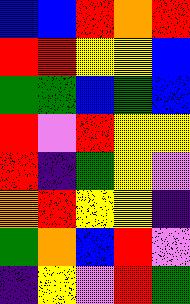[["blue", "blue", "red", "orange", "red"], ["red", "red", "yellow", "yellow", "blue"], ["green", "green", "blue", "green", "blue"], ["red", "violet", "red", "yellow", "yellow"], ["red", "indigo", "green", "yellow", "violet"], ["orange", "red", "yellow", "yellow", "indigo"], ["green", "orange", "blue", "red", "violet"], ["indigo", "yellow", "violet", "red", "green"]]